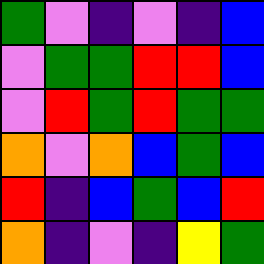[["green", "violet", "indigo", "violet", "indigo", "blue"], ["violet", "green", "green", "red", "red", "blue"], ["violet", "red", "green", "red", "green", "green"], ["orange", "violet", "orange", "blue", "green", "blue"], ["red", "indigo", "blue", "green", "blue", "red"], ["orange", "indigo", "violet", "indigo", "yellow", "green"]]